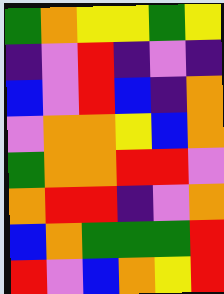[["green", "orange", "yellow", "yellow", "green", "yellow"], ["indigo", "violet", "red", "indigo", "violet", "indigo"], ["blue", "violet", "red", "blue", "indigo", "orange"], ["violet", "orange", "orange", "yellow", "blue", "orange"], ["green", "orange", "orange", "red", "red", "violet"], ["orange", "red", "red", "indigo", "violet", "orange"], ["blue", "orange", "green", "green", "green", "red"], ["red", "violet", "blue", "orange", "yellow", "red"]]